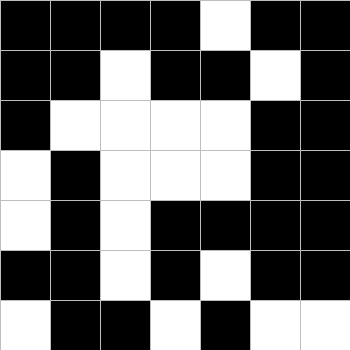[["black", "black", "black", "black", "white", "black", "black"], ["black", "black", "white", "black", "black", "white", "black"], ["black", "white", "white", "white", "white", "black", "black"], ["white", "black", "white", "white", "white", "black", "black"], ["white", "black", "white", "black", "black", "black", "black"], ["black", "black", "white", "black", "white", "black", "black"], ["white", "black", "black", "white", "black", "white", "white"]]